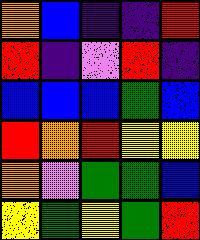[["orange", "blue", "indigo", "indigo", "red"], ["red", "indigo", "violet", "red", "indigo"], ["blue", "blue", "blue", "green", "blue"], ["red", "orange", "red", "yellow", "yellow"], ["orange", "violet", "green", "green", "blue"], ["yellow", "green", "yellow", "green", "red"]]